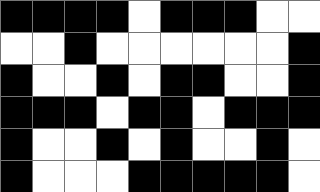[["black", "black", "black", "black", "white", "black", "black", "black", "white", "white"], ["white", "white", "black", "white", "white", "white", "white", "white", "white", "black"], ["black", "white", "white", "black", "white", "black", "black", "white", "white", "black"], ["black", "black", "black", "white", "black", "black", "white", "black", "black", "black"], ["black", "white", "white", "black", "white", "black", "white", "white", "black", "white"], ["black", "white", "white", "white", "black", "black", "black", "black", "black", "white"]]